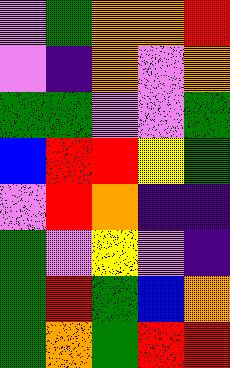[["violet", "green", "orange", "orange", "red"], ["violet", "indigo", "orange", "violet", "orange"], ["green", "green", "violet", "violet", "green"], ["blue", "red", "red", "yellow", "green"], ["violet", "red", "orange", "indigo", "indigo"], ["green", "violet", "yellow", "violet", "indigo"], ["green", "red", "green", "blue", "orange"], ["green", "orange", "green", "red", "red"]]